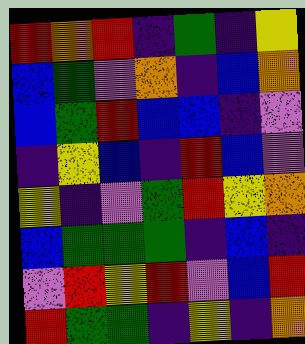[["red", "orange", "red", "indigo", "green", "indigo", "yellow"], ["blue", "green", "violet", "orange", "indigo", "blue", "orange"], ["blue", "green", "red", "blue", "blue", "indigo", "violet"], ["indigo", "yellow", "blue", "indigo", "red", "blue", "violet"], ["yellow", "indigo", "violet", "green", "red", "yellow", "orange"], ["blue", "green", "green", "green", "indigo", "blue", "indigo"], ["violet", "red", "yellow", "red", "violet", "blue", "red"], ["red", "green", "green", "indigo", "yellow", "indigo", "orange"]]